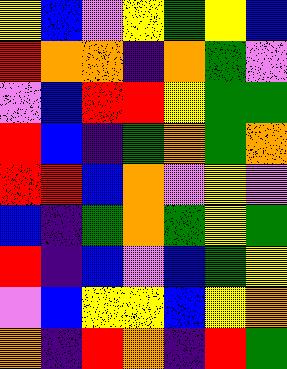[["yellow", "blue", "violet", "yellow", "green", "yellow", "blue"], ["red", "orange", "orange", "indigo", "orange", "green", "violet"], ["violet", "blue", "red", "red", "yellow", "green", "green"], ["red", "blue", "indigo", "green", "orange", "green", "orange"], ["red", "red", "blue", "orange", "violet", "yellow", "violet"], ["blue", "indigo", "green", "orange", "green", "yellow", "green"], ["red", "indigo", "blue", "violet", "blue", "green", "yellow"], ["violet", "blue", "yellow", "yellow", "blue", "yellow", "orange"], ["orange", "indigo", "red", "orange", "indigo", "red", "green"]]